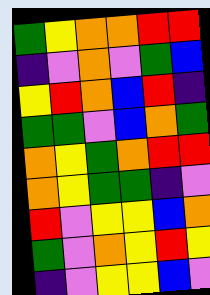[["green", "yellow", "orange", "orange", "red", "red"], ["indigo", "violet", "orange", "violet", "green", "blue"], ["yellow", "red", "orange", "blue", "red", "indigo"], ["green", "green", "violet", "blue", "orange", "green"], ["orange", "yellow", "green", "orange", "red", "red"], ["orange", "yellow", "green", "green", "indigo", "violet"], ["red", "violet", "yellow", "yellow", "blue", "orange"], ["green", "violet", "orange", "yellow", "red", "yellow"], ["indigo", "violet", "yellow", "yellow", "blue", "violet"]]